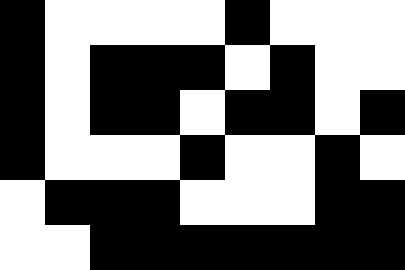[["black", "white", "white", "white", "white", "black", "white", "white", "white"], ["black", "white", "black", "black", "black", "white", "black", "white", "white"], ["black", "white", "black", "black", "white", "black", "black", "white", "black"], ["black", "white", "white", "white", "black", "white", "white", "black", "white"], ["white", "black", "black", "black", "white", "white", "white", "black", "black"], ["white", "white", "black", "black", "black", "black", "black", "black", "black"]]